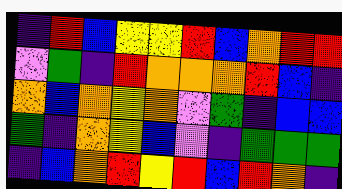[["indigo", "red", "blue", "yellow", "yellow", "red", "blue", "orange", "red", "red"], ["violet", "green", "indigo", "red", "orange", "orange", "orange", "red", "blue", "indigo"], ["orange", "blue", "orange", "yellow", "orange", "violet", "green", "indigo", "blue", "blue"], ["green", "indigo", "orange", "yellow", "blue", "violet", "indigo", "green", "green", "green"], ["indigo", "blue", "orange", "red", "yellow", "red", "blue", "red", "orange", "indigo"]]